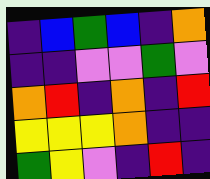[["indigo", "blue", "green", "blue", "indigo", "orange"], ["indigo", "indigo", "violet", "violet", "green", "violet"], ["orange", "red", "indigo", "orange", "indigo", "red"], ["yellow", "yellow", "yellow", "orange", "indigo", "indigo"], ["green", "yellow", "violet", "indigo", "red", "indigo"]]